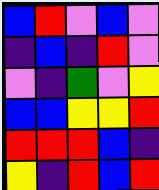[["blue", "red", "violet", "blue", "violet"], ["indigo", "blue", "indigo", "red", "violet"], ["violet", "indigo", "green", "violet", "yellow"], ["blue", "blue", "yellow", "yellow", "red"], ["red", "red", "red", "blue", "indigo"], ["yellow", "indigo", "red", "blue", "red"]]